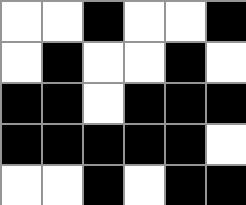[["white", "white", "black", "white", "white", "black"], ["white", "black", "white", "white", "black", "white"], ["black", "black", "white", "black", "black", "black"], ["black", "black", "black", "black", "black", "white"], ["white", "white", "black", "white", "black", "black"]]